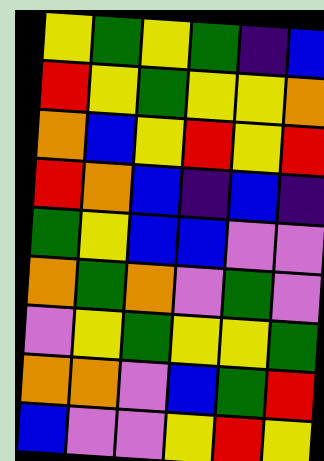[["yellow", "green", "yellow", "green", "indigo", "blue"], ["red", "yellow", "green", "yellow", "yellow", "orange"], ["orange", "blue", "yellow", "red", "yellow", "red"], ["red", "orange", "blue", "indigo", "blue", "indigo"], ["green", "yellow", "blue", "blue", "violet", "violet"], ["orange", "green", "orange", "violet", "green", "violet"], ["violet", "yellow", "green", "yellow", "yellow", "green"], ["orange", "orange", "violet", "blue", "green", "red"], ["blue", "violet", "violet", "yellow", "red", "yellow"]]